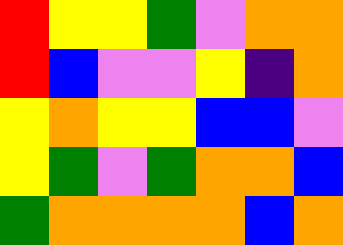[["red", "yellow", "yellow", "green", "violet", "orange", "orange"], ["red", "blue", "violet", "violet", "yellow", "indigo", "orange"], ["yellow", "orange", "yellow", "yellow", "blue", "blue", "violet"], ["yellow", "green", "violet", "green", "orange", "orange", "blue"], ["green", "orange", "orange", "orange", "orange", "blue", "orange"]]